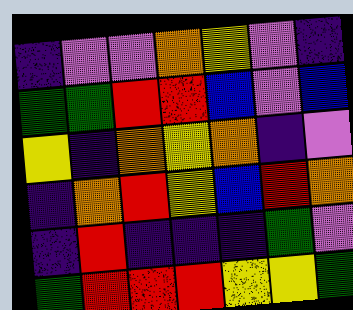[["indigo", "violet", "violet", "orange", "yellow", "violet", "indigo"], ["green", "green", "red", "red", "blue", "violet", "blue"], ["yellow", "indigo", "orange", "yellow", "orange", "indigo", "violet"], ["indigo", "orange", "red", "yellow", "blue", "red", "orange"], ["indigo", "red", "indigo", "indigo", "indigo", "green", "violet"], ["green", "red", "red", "red", "yellow", "yellow", "green"]]